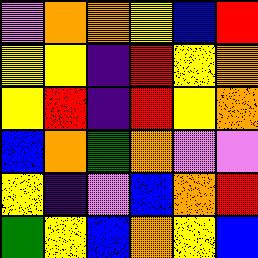[["violet", "orange", "orange", "yellow", "blue", "red"], ["yellow", "yellow", "indigo", "red", "yellow", "orange"], ["yellow", "red", "indigo", "red", "yellow", "orange"], ["blue", "orange", "green", "orange", "violet", "violet"], ["yellow", "indigo", "violet", "blue", "orange", "red"], ["green", "yellow", "blue", "orange", "yellow", "blue"]]